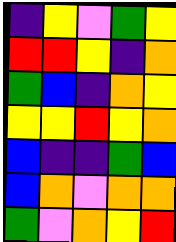[["indigo", "yellow", "violet", "green", "yellow"], ["red", "red", "yellow", "indigo", "orange"], ["green", "blue", "indigo", "orange", "yellow"], ["yellow", "yellow", "red", "yellow", "orange"], ["blue", "indigo", "indigo", "green", "blue"], ["blue", "orange", "violet", "orange", "orange"], ["green", "violet", "orange", "yellow", "red"]]